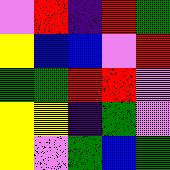[["violet", "red", "indigo", "red", "green"], ["yellow", "blue", "blue", "violet", "red"], ["green", "green", "red", "red", "violet"], ["yellow", "yellow", "indigo", "green", "violet"], ["yellow", "violet", "green", "blue", "green"]]